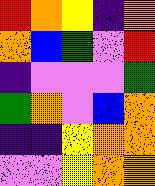[["red", "orange", "yellow", "indigo", "orange"], ["orange", "blue", "green", "violet", "red"], ["indigo", "violet", "violet", "violet", "green"], ["green", "orange", "violet", "blue", "orange"], ["indigo", "indigo", "yellow", "orange", "orange"], ["violet", "violet", "yellow", "orange", "orange"]]